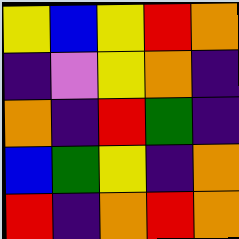[["yellow", "blue", "yellow", "red", "orange"], ["indigo", "violet", "yellow", "orange", "indigo"], ["orange", "indigo", "red", "green", "indigo"], ["blue", "green", "yellow", "indigo", "orange"], ["red", "indigo", "orange", "red", "orange"]]